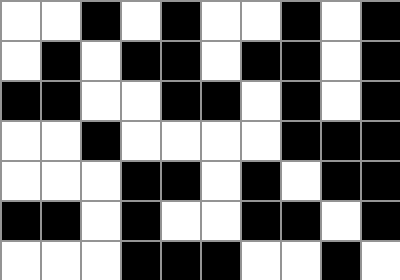[["white", "white", "black", "white", "black", "white", "white", "black", "white", "black"], ["white", "black", "white", "black", "black", "white", "black", "black", "white", "black"], ["black", "black", "white", "white", "black", "black", "white", "black", "white", "black"], ["white", "white", "black", "white", "white", "white", "white", "black", "black", "black"], ["white", "white", "white", "black", "black", "white", "black", "white", "black", "black"], ["black", "black", "white", "black", "white", "white", "black", "black", "white", "black"], ["white", "white", "white", "black", "black", "black", "white", "white", "black", "white"]]